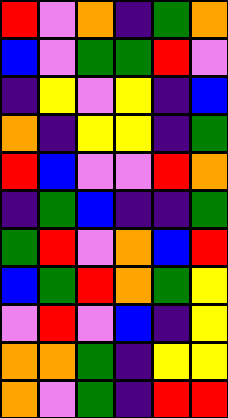[["red", "violet", "orange", "indigo", "green", "orange"], ["blue", "violet", "green", "green", "red", "violet"], ["indigo", "yellow", "violet", "yellow", "indigo", "blue"], ["orange", "indigo", "yellow", "yellow", "indigo", "green"], ["red", "blue", "violet", "violet", "red", "orange"], ["indigo", "green", "blue", "indigo", "indigo", "green"], ["green", "red", "violet", "orange", "blue", "red"], ["blue", "green", "red", "orange", "green", "yellow"], ["violet", "red", "violet", "blue", "indigo", "yellow"], ["orange", "orange", "green", "indigo", "yellow", "yellow"], ["orange", "violet", "green", "indigo", "red", "red"]]